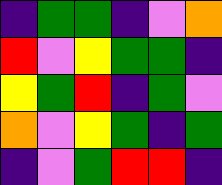[["indigo", "green", "green", "indigo", "violet", "orange"], ["red", "violet", "yellow", "green", "green", "indigo"], ["yellow", "green", "red", "indigo", "green", "violet"], ["orange", "violet", "yellow", "green", "indigo", "green"], ["indigo", "violet", "green", "red", "red", "indigo"]]